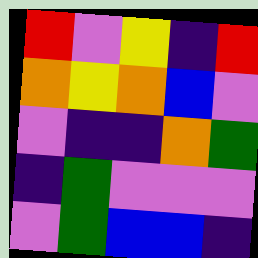[["red", "violet", "yellow", "indigo", "red"], ["orange", "yellow", "orange", "blue", "violet"], ["violet", "indigo", "indigo", "orange", "green"], ["indigo", "green", "violet", "violet", "violet"], ["violet", "green", "blue", "blue", "indigo"]]